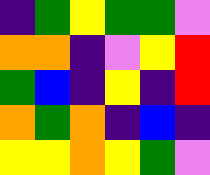[["indigo", "green", "yellow", "green", "green", "violet"], ["orange", "orange", "indigo", "violet", "yellow", "red"], ["green", "blue", "indigo", "yellow", "indigo", "red"], ["orange", "green", "orange", "indigo", "blue", "indigo"], ["yellow", "yellow", "orange", "yellow", "green", "violet"]]